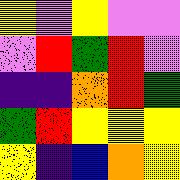[["yellow", "violet", "yellow", "violet", "violet"], ["violet", "red", "green", "red", "violet"], ["indigo", "indigo", "orange", "red", "green"], ["green", "red", "yellow", "yellow", "yellow"], ["yellow", "indigo", "blue", "orange", "yellow"]]